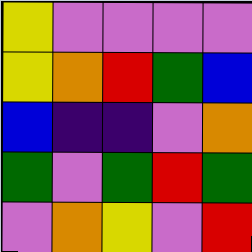[["yellow", "violet", "violet", "violet", "violet"], ["yellow", "orange", "red", "green", "blue"], ["blue", "indigo", "indigo", "violet", "orange"], ["green", "violet", "green", "red", "green"], ["violet", "orange", "yellow", "violet", "red"]]